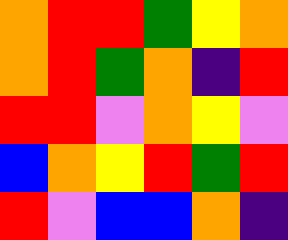[["orange", "red", "red", "green", "yellow", "orange"], ["orange", "red", "green", "orange", "indigo", "red"], ["red", "red", "violet", "orange", "yellow", "violet"], ["blue", "orange", "yellow", "red", "green", "red"], ["red", "violet", "blue", "blue", "orange", "indigo"]]